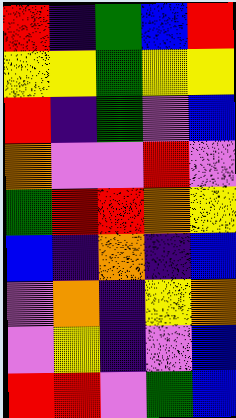[["red", "indigo", "green", "blue", "red"], ["yellow", "yellow", "green", "yellow", "yellow"], ["red", "indigo", "green", "violet", "blue"], ["orange", "violet", "violet", "red", "violet"], ["green", "red", "red", "orange", "yellow"], ["blue", "indigo", "orange", "indigo", "blue"], ["violet", "orange", "indigo", "yellow", "orange"], ["violet", "yellow", "indigo", "violet", "blue"], ["red", "red", "violet", "green", "blue"]]